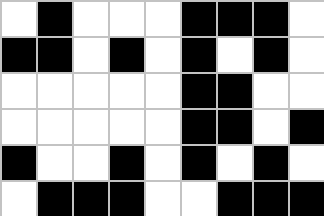[["white", "black", "white", "white", "white", "black", "black", "black", "white"], ["black", "black", "white", "black", "white", "black", "white", "black", "white"], ["white", "white", "white", "white", "white", "black", "black", "white", "white"], ["white", "white", "white", "white", "white", "black", "black", "white", "black"], ["black", "white", "white", "black", "white", "black", "white", "black", "white"], ["white", "black", "black", "black", "white", "white", "black", "black", "black"]]